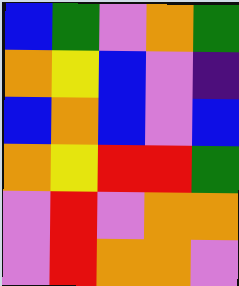[["blue", "green", "violet", "orange", "green"], ["orange", "yellow", "blue", "violet", "indigo"], ["blue", "orange", "blue", "violet", "blue"], ["orange", "yellow", "red", "red", "green"], ["violet", "red", "violet", "orange", "orange"], ["violet", "red", "orange", "orange", "violet"]]